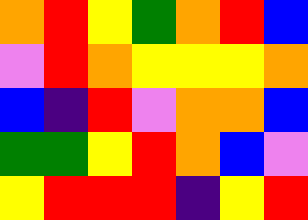[["orange", "red", "yellow", "green", "orange", "red", "blue"], ["violet", "red", "orange", "yellow", "yellow", "yellow", "orange"], ["blue", "indigo", "red", "violet", "orange", "orange", "blue"], ["green", "green", "yellow", "red", "orange", "blue", "violet"], ["yellow", "red", "red", "red", "indigo", "yellow", "red"]]